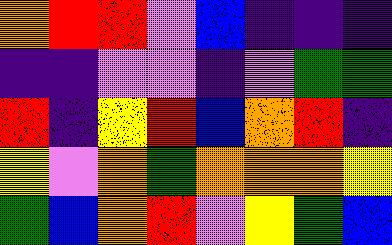[["orange", "red", "red", "violet", "blue", "indigo", "indigo", "indigo"], ["indigo", "indigo", "violet", "violet", "indigo", "violet", "green", "green"], ["red", "indigo", "yellow", "red", "blue", "orange", "red", "indigo"], ["yellow", "violet", "orange", "green", "orange", "orange", "orange", "yellow"], ["green", "blue", "orange", "red", "violet", "yellow", "green", "blue"]]